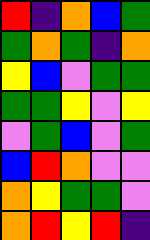[["red", "indigo", "orange", "blue", "green"], ["green", "orange", "green", "indigo", "orange"], ["yellow", "blue", "violet", "green", "green"], ["green", "green", "yellow", "violet", "yellow"], ["violet", "green", "blue", "violet", "green"], ["blue", "red", "orange", "violet", "violet"], ["orange", "yellow", "green", "green", "violet"], ["orange", "red", "yellow", "red", "indigo"]]